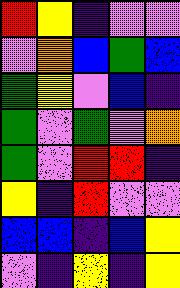[["red", "yellow", "indigo", "violet", "violet"], ["violet", "orange", "blue", "green", "blue"], ["green", "yellow", "violet", "blue", "indigo"], ["green", "violet", "green", "violet", "orange"], ["green", "violet", "red", "red", "indigo"], ["yellow", "indigo", "red", "violet", "violet"], ["blue", "blue", "indigo", "blue", "yellow"], ["violet", "indigo", "yellow", "indigo", "yellow"]]